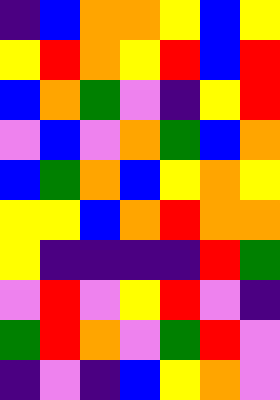[["indigo", "blue", "orange", "orange", "yellow", "blue", "yellow"], ["yellow", "red", "orange", "yellow", "red", "blue", "red"], ["blue", "orange", "green", "violet", "indigo", "yellow", "red"], ["violet", "blue", "violet", "orange", "green", "blue", "orange"], ["blue", "green", "orange", "blue", "yellow", "orange", "yellow"], ["yellow", "yellow", "blue", "orange", "red", "orange", "orange"], ["yellow", "indigo", "indigo", "indigo", "indigo", "red", "green"], ["violet", "red", "violet", "yellow", "red", "violet", "indigo"], ["green", "red", "orange", "violet", "green", "red", "violet"], ["indigo", "violet", "indigo", "blue", "yellow", "orange", "violet"]]